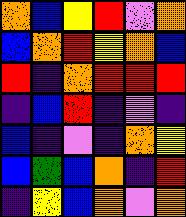[["orange", "blue", "yellow", "red", "violet", "orange"], ["blue", "orange", "red", "yellow", "orange", "blue"], ["red", "indigo", "orange", "red", "red", "red"], ["indigo", "blue", "red", "indigo", "violet", "indigo"], ["blue", "indigo", "violet", "indigo", "orange", "yellow"], ["blue", "green", "blue", "orange", "indigo", "red"], ["indigo", "yellow", "blue", "orange", "violet", "orange"]]